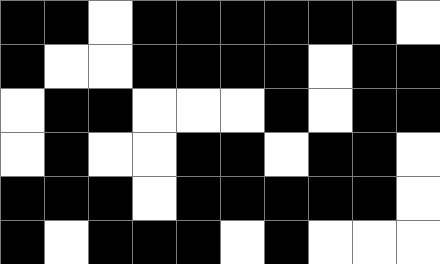[["black", "black", "white", "black", "black", "black", "black", "black", "black", "white"], ["black", "white", "white", "black", "black", "black", "black", "white", "black", "black"], ["white", "black", "black", "white", "white", "white", "black", "white", "black", "black"], ["white", "black", "white", "white", "black", "black", "white", "black", "black", "white"], ["black", "black", "black", "white", "black", "black", "black", "black", "black", "white"], ["black", "white", "black", "black", "black", "white", "black", "white", "white", "white"]]